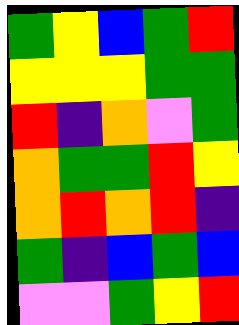[["green", "yellow", "blue", "green", "red"], ["yellow", "yellow", "yellow", "green", "green"], ["red", "indigo", "orange", "violet", "green"], ["orange", "green", "green", "red", "yellow"], ["orange", "red", "orange", "red", "indigo"], ["green", "indigo", "blue", "green", "blue"], ["violet", "violet", "green", "yellow", "red"]]